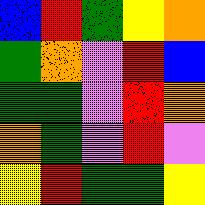[["blue", "red", "green", "yellow", "orange"], ["green", "orange", "violet", "red", "blue"], ["green", "green", "violet", "red", "orange"], ["orange", "green", "violet", "red", "violet"], ["yellow", "red", "green", "green", "yellow"]]